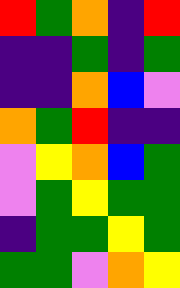[["red", "green", "orange", "indigo", "red"], ["indigo", "indigo", "green", "indigo", "green"], ["indigo", "indigo", "orange", "blue", "violet"], ["orange", "green", "red", "indigo", "indigo"], ["violet", "yellow", "orange", "blue", "green"], ["violet", "green", "yellow", "green", "green"], ["indigo", "green", "green", "yellow", "green"], ["green", "green", "violet", "orange", "yellow"]]